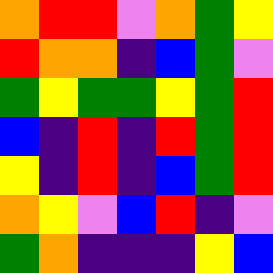[["orange", "red", "red", "violet", "orange", "green", "yellow"], ["red", "orange", "orange", "indigo", "blue", "green", "violet"], ["green", "yellow", "green", "green", "yellow", "green", "red"], ["blue", "indigo", "red", "indigo", "red", "green", "red"], ["yellow", "indigo", "red", "indigo", "blue", "green", "red"], ["orange", "yellow", "violet", "blue", "red", "indigo", "violet"], ["green", "orange", "indigo", "indigo", "indigo", "yellow", "blue"]]